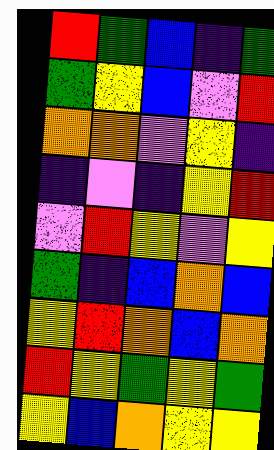[["red", "green", "blue", "indigo", "green"], ["green", "yellow", "blue", "violet", "red"], ["orange", "orange", "violet", "yellow", "indigo"], ["indigo", "violet", "indigo", "yellow", "red"], ["violet", "red", "yellow", "violet", "yellow"], ["green", "indigo", "blue", "orange", "blue"], ["yellow", "red", "orange", "blue", "orange"], ["red", "yellow", "green", "yellow", "green"], ["yellow", "blue", "orange", "yellow", "yellow"]]